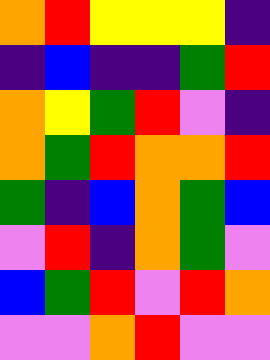[["orange", "red", "yellow", "yellow", "yellow", "indigo"], ["indigo", "blue", "indigo", "indigo", "green", "red"], ["orange", "yellow", "green", "red", "violet", "indigo"], ["orange", "green", "red", "orange", "orange", "red"], ["green", "indigo", "blue", "orange", "green", "blue"], ["violet", "red", "indigo", "orange", "green", "violet"], ["blue", "green", "red", "violet", "red", "orange"], ["violet", "violet", "orange", "red", "violet", "violet"]]